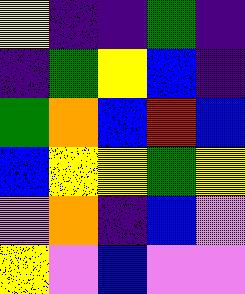[["yellow", "indigo", "indigo", "green", "indigo"], ["indigo", "green", "yellow", "blue", "indigo"], ["green", "orange", "blue", "red", "blue"], ["blue", "yellow", "yellow", "green", "yellow"], ["violet", "orange", "indigo", "blue", "violet"], ["yellow", "violet", "blue", "violet", "violet"]]